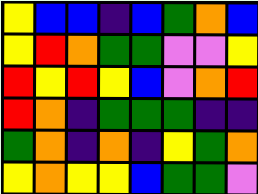[["yellow", "blue", "blue", "indigo", "blue", "green", "orange", "blue"], ["yellow", "red", "orange", "green", "green", "violet", "violet", "yellow"], ["red", "yellow", "red", "yellow", "blue", "violet", "orange", "red"], ["red", "orange", "indigo", "green", "green", "green", "indigo", "indigo"], ["green", "orange", "indigo", "orange", "indigo", "yellow", "green", "orange"], ["yellow", "orange", "yellow", "yellow", "blue", "green", "green", "violet"]]